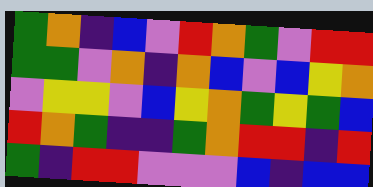[["green", "orange", "indigo", "blue", "violet", "red", "orange", "green", "violet", "red", "red"], ["green", "green", "violet", "orange", "indigo", "orange", "blue", "violet", "blue", "yellow", "orange"], ["violet", "yellow", "yellow", "violet", "blue", "yellow", "orange", "green", "yellow", "green", "blue"], ["red", "orange", "green", "indigo", "indigo", "green", "orange", "red", "red", "indigo", "red"], ["green", "indigo", "red", "red", "violet", "violet", "violet", "blue", "indigo", "blue", "blue"]]